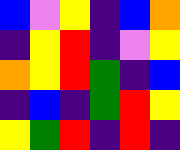[["blue", "violet", "yellow", "indigo", "blue", "orange"], ["indigo", "yellow", "red", "indigo", "violet", "yellow"], ["orange", "yellow", "red", "green", "indigo", "blue"], ["indigo", "blue", "indigo", "green", "red", "yellow"], ["yellow", "green", "red", "indigo", "red", "indigo"]]